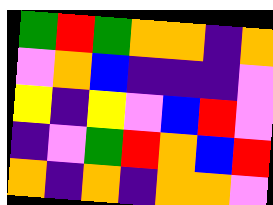[["green", "red", "green", "orange", "orange", "indigo", "orange"], ["violet", "orange", "blue", "indigo", "indigo", "indigo", "violet"], ["yellow", "indigo", "yellow", "violet", "blue", "red", "violet"], ["indigo", "violet", "green", "red", "orange", "blue", "red"], ["orange", "indigo", "orange", "indigo", "orange", "orange", "violet"]]